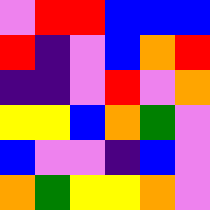[["violet", "red", "red", "blue", "blue", "blue"], ["red", "indigo", "violet", "blue", "orange", "red"], ["indigo", "indigo", "violet", "red", "violet", "orange"], ["yellow", "yellow", "blue", "orange", "green", "violet"], ["blue", "violet", "violet", "indigo", "blue", "violet"], ["orange", "green", "yellow", "yellow", "orange", "violet"]]